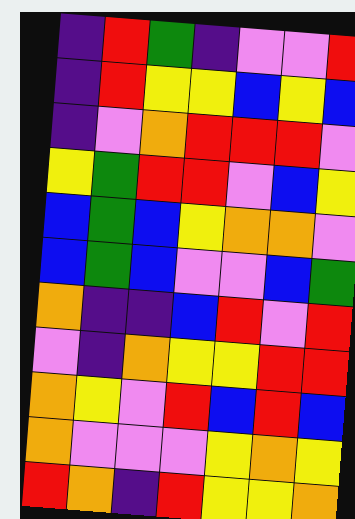[["indigo", "red", "green", "indigo", "violet", "violet", "red"], ["indigo", "red", "yellow", "yellow", "blue", "yellow", "blue"], ["indigo", "violet", "orange", "red", "red", "red", "violet"], ["yellow", "green", "red", "red", "violet", "blue", "yellow"], ["blue", "green", "blue", "yellow", "orange", "orange", "violet"], ["blue", "green", "blue", "violet", "violet", "blue", "green"], ["orange", "indigo", "indigo", "blue", "red", "violet", "red"], ["violet", "indigo", "orange", "yellow", "yellow", "red", "red"], ["orange", "yellow", "violet", "red", "blue", "red", "blue"], ["orange", "violet", "violet", "violet", "yellow", "orange", "yellow"], ["red", "orange", "indigo", "red", "yellow", "yellow", "orange"]]